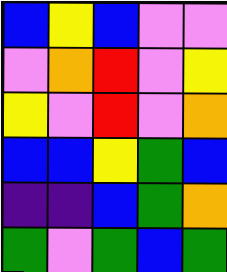[["blue", "yellow", "blue", "violet", "violet"], ["violet", "orange", "red", "violet", "yellow"], ["yellow", "violet", "red", "violet", "orange"], ["blue", "blue", "yellow", "green", "blue"], ["indigo", "indigo", "blue", "green", "orange"], ["green", "violet", "green", "blue", "green"]]